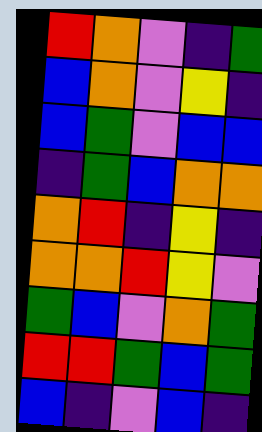[["red", "orange", "violet", "indigo", "green"], ["blue", "orange", "violet", "yellow", "indigo"], ["blue", "green", "violet", "blue", "blue"], ["indigo", "green", "blue", "orange", "orange"], ["orange", "red", "indigo", "yellow", "indigo"], ["orange", "orange", "red", "yellow", "violet"], ["green", "blue", "violet", "orange", "green"], ["red", "red", "green", "blue", "green"], ["blue", "indigo", "violet", "blue", "indigo"]]